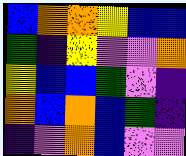[["blue", "orange", "orange", "yellow", "blue", "blue"], ["green", "indigo", "yellow", "violet", "violet", "orange"], ["yellow", "blue", "blue", "green", "violet", "indigo"], ["orange", "blue", "orange", "blue", "green", "indigo"], ["indigo", "violet", "orange", "blue", "violet", "violet"]]